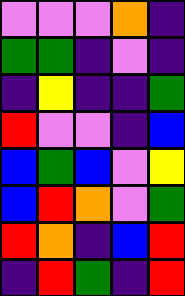[["violet", "violet", "violet", "orange", "indigo"], ["green", "green", "indigo", "violet", "indigo"], ["indigo", "yellow", "indigo", "indigo", "green"], ["red", "violet", "violet", "indigo", "blue"], ["blue", "green", "blue", "violet", "yellow"], ["blue", "red", "orange", "violet", "green"], ["red", "orange", "indigo", "blue", "red"], ["indigo", "red", "green", "indigo", "red"]]